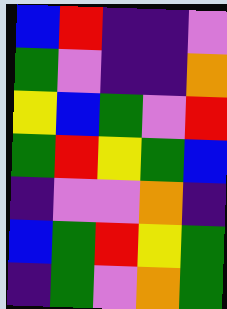[["blue", "red", "indigo", "indigo", "violet"], ["green", "violet", "indigo", "indigo", "orange"], ["yellow", "blue", "green", "violet", "red"], ["green", "red", "yellow", "green", "blue"], ["indigo", "violet", "violet", "orange", "indigo"], ["blue", "green", "red", "yellow", "green"], ["indigo", "green", "violet", "orange", "green"]]